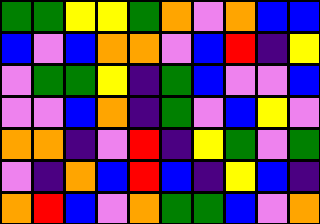[["green", "green", "yellow", "yellow", "green", "orange", "violet", "orange", "blue", "blue"], ["blue", "violet", "blue", "orange", "orange", "violet", "blue", "red", "indigo", "yellow"], ["violet", "green", "green", "yellow", "indigo", "green", "blue", "violet", "violet", "blue"], ["violet", "violet", "blue", "orange", "indigo", "green", "violet", "blue", "yellow", "violet"], ["orange", "orange", "indigo", "violet", "red", "indigo", "yellow", "green", "violet", "green"], ["violet", "indigo", "orange", "blue", "red", "blue", "indigo", "yellow", "blue", "indigo"], ["orange", "red", "blue", "violet", "orange", "green", "green", "blue", "violet", "orange"]]